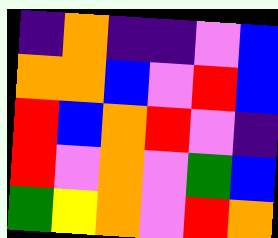[["indigo", "orange", "indigo", "indigo", "violet", "blue"], ["orange", "orange", "blue", "violet", "red", "blue"], ["red", "blue", "orange", "red", "violet", "indigo"], ["red", "violet", "orange", "violet", "green", "blue"], ["green", "yellow", "orange", "violet", "red", "orange"]]